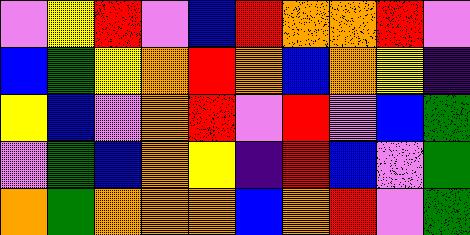[["violet", "yellow", "red", "violet", "blue", "red", "orange", "orange", "red", "violet"], ["blue", "green", "yellow", "orange", "red", "orange", "blue", "orange", "yellow", "indigo"], ["yellow", "blue", "violet", "orange", "red", "violet", "red", "violet", "blue", "green"], ["violet", "green", "blue", "orange", "yellow", "indigo", "red", "blue", "violet", "green"], ["orange", "green", "orange", "orange", "orange", "blue", "orange", "red", "violet", "green"]]